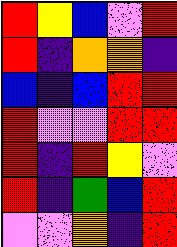[["red", "yellow", "blue", "violet", "red"], ["red", "indigo", "orange", "orange", "indigo"], ["blue", "indigo", "blue", "red", "red"], ["red", "violet", "violet", "red", "red"], ["red", "indigo", "red", "yellow", "violet"], ["red", "indigo", "green", "blue", "red"], ["violet", "violet", "orange", "indigo", "red"]]